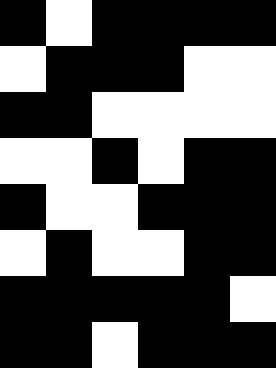[["black", "white", "black", "black", "black", "black"], ["white", "black", "black", "black", "white", "white"], ["black", "black", "white", "white", "white", "white"], ["white", "white", "black", "white", "black", "black"], ["black", "white", "white", "black", "black", "black"], ["white", "black", "white", "white", "black", "black"], ["black", "black", "black", "black", "black", "white"], ["black", "black", "white", "black", "black", "black"]]